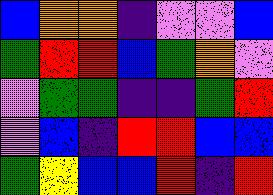[["blue", "orange", "orange", "indigo", "violet", "violet", "blue"], ["green", "red", "red", "blue", "green", "orange", "violet"], ["violet", "green", "green", "indigo", "indigo", "green", "red"], ["violet", "blue", "indigo", "red", "red", "blue", "blue"], ["green", "yellow", "blue", "blue", "red", "indigo", "red"]]